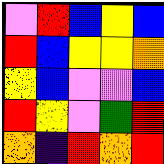[["violet", "red", "blue", "yellow", "blue"], ["red", "blue", "yellow", "yellow", "orange"], ["yellow", "blue", "violet", "violet", "blue"], ["red", "yellow", "violet", "green", "red"], ["orange", "indigo", "red", "orange", "red"]]